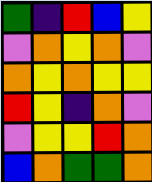[["green", "indigo", "red", "blue", "yellow"], ["violet", "orange", "yellow", "orange", "violet"], ["orange", "yellow", "orange", "yellow", "yellow"], ["red", "yellow", "indigo", "orange", "violet"], ["violet", "yellow", "yellow", "red", "orange"], ["blue", "orange", "green", "green", "orange"]]